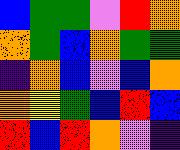[["blue", "green", "green", "violet", "red", "orange"], ["orange", "green", "blue", "orange", "green", "green"], ["indigo", "orange", "blue", "violet", "blue", "orange"], ["orange", "yellow", "green", "blue", "red", "blue"], ["red", "blue", "red", "orange", "violet", "indigo"]]